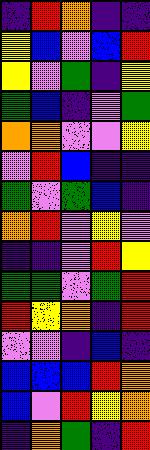[["indigo", "red", "orange", "indigo", "indigo"], ["yellow", "blue", "violet", "blue", "red"], ["yellow", "violet", "green", "indigo", "yellow"], ["green", "blue", "indigo", "violet", "green"], ["orange", "orange", "violet", "violet", "yellow"], ["violet", "red", "blue", "indigo", "indigo"], ["green", "violet", "green", "blue", "indigo"], ["orange", "red", "violet", "yellow", "violet"], ["indigo", "indigo", "violet", "red", "yellow"], ["green", "green", "violet", "green", "red"], ["red", "yellow", "orange", "indigo", "red"], ["violet", "violet", "indigo", "blue", "indigo"], ["blue", "blue", "blue", "red", "orange"], ["blue", "violet", "red", "yellow", "orange"], ["indigo", "orange", "green", "indigo", "red"]]